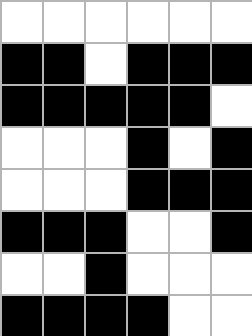[["white", "white", "white", "white", "white", "white"], ["black", "black", "white", "black", "black", "black"], ["black", "black", "black", "black", "black", "white"], ["white", "white", "white", "black", "white", "black"], ["white", "white", "white", "black", "black", "black"], ["black", "black", "black", "white", "white", "black"], ["white", "white", "black", "white", "white", "white"], ["black", "black", "black", "black", "white", "white"]]